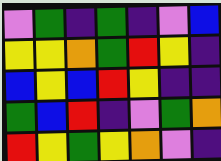[["violet", "green", "indigo", "green", "indigo", "violet", "blue"], ["yellow", "yellow", "orange", "green", "red", "yellow", "indigo"], ["blue", "yellow", "blue", "red", "yellow", "indigo", "indigo"], ["green", "blue", "red", "indigo", "violet", "green", "orange"], ["red", "yellow", "green", "yellow", "orange", "violet", "indigo"]]